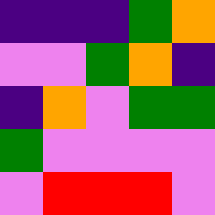[["indigo", "indigo", "indigo", "green", "orange"], ["violet", "violet", "green", "orange", "indigo"], ["indigo", "orange", "violet", "green", "green"], ["green", "violet", "violet", "violet", "violet"], ["violet", "red", "red", "red", "violet"]]